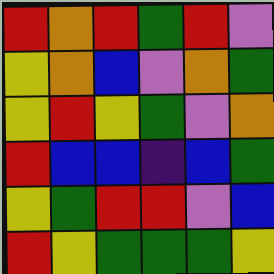[["red", "orange", "red", "green", "red", "violet"], ["yellow", "orange", "blue", "violet", "orange", "green"], ["yellow", "red", "yellow", "green", "violet", "orange"], ["red", "blue", "blue", "indigo", "blue", "green"], ["yellow", "green", "red", "red", "violet", "blue"], ["red", "yellow", "green", "green", "green", "yellow"]]